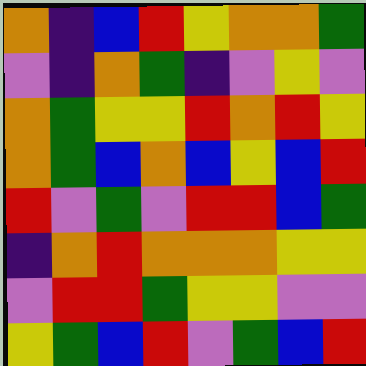[["orange", "indigo", "blue", "red", "yellow", "orange", "orange", "green"], ["violet", "indigo", "orange", "green", "indigo", "violet", "yellow", "violet"], ["orange", "green", "yellow", "yellow", "red", "orange", "red", "yellow"], ["orange", "green", "blue", "orange", "blue", "yellow", "blue", "red"], ["red", "violet", "green", "violet", "red", "red", "blue", "green"], ["indigo", "orange", "red", "orange", "orange", "orange", "yellow", "yellow"], ["violet", "red", "red", "green", "yellow", "yellow", "violet", "violet"], ["yellow", "green", "blue", "red", "violet", "green", "blue", "red"]]